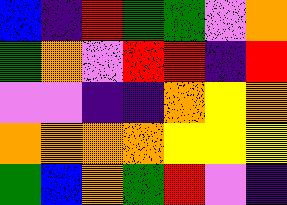[["blue", "indigo", "red", "green", "green", "violet", "orange"], ["green", "orange", "violet", "red", "red", "indigo", "red"], ["violet", "violet", "indigo", "indigo", "orange", "yellow", "orange"], ["orange", "orange", "orange", "orange", "yellow", "yellow", "yellow"], ["green", "blue", "orange", "green", "red", "violet", "indigo"]]